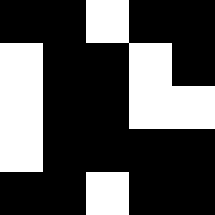[["black", "black", "white", "black", "black"], ["white", "black", "black", "white", "black"], ["white", "black", "black", "white", "white"], ["white", "black", "black", "black", "black"], ["black", "black", "white", "black", "black"]]